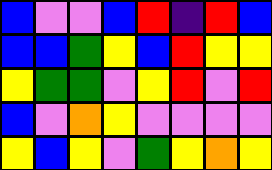[["blue", "violet", "violet", "blue", "red", "indigo", "red", "blue"], ["blue", "blue", "green", "yellow", "blue", "red", "yellow", "yellow"], ["yellow", "green", "green", "violet", "yellow", "red", "violet", "red"], ["blue", "violet", "orange", "yellow", "violet", "violet", "violet", "violet"], ["yellow", "blue", "yellow", "violet", "green", "yellow", "orange", "yellow"]]